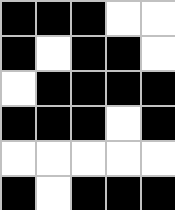[["black", "black", "black", "white", "white"], ["black", "white", "black", "black", "white"], ["white", "black", "black", "black", "black"], ["black", "black", "black", "white", "black"], ["white", "white", "white", "white", "white"], ["black", "white", "black", "black", "black"]]